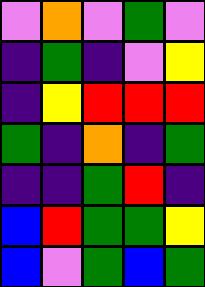[["violet", "orange", "violet", "green", "violet"], ["indigo", "green", "indigo", "violet", "yellow"], ["indigo", "yellow", "red", "red", "red"], ["green", "indigo", "orange", "indigo", "green"], ["indigo", "indigo", "green", "red", "indigo"], ["blue", "red", "green", "green", "yellow"], ["blue", "violet", "green", "blue", "green"]]